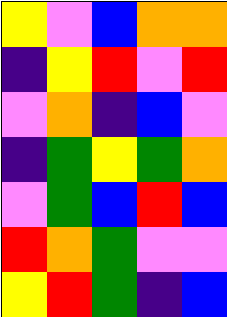[["yellow", "violet", "blue", "orange", "orange"], ["indigo", "yellow", "red", "violet", "red"], ["violet", "orange", "indigo", "blue", "violet"], ["indigo", "green", "yellow", "green", "orange"], ["violet", "green", "blue", "red", "blue"], ["red", "orange", "green", "violet", "violet"], ["yellow", "red", "green", "indigo", "blue"]]